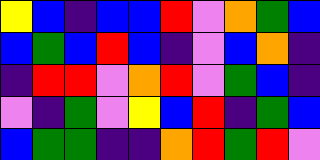[["yellow", "blue", "indigo", "blue", "blue", "red", "violet", "orange", "green", "blue"], ["blue", "green", "blue", "red", "blue", "indigo", "violet", "blue", "orange", "indigo"], ["indigo", "red", "red", "violet", "orange", "red", "violet", "green", "blue", "indigo"], ["violet", "indigo", "green", "violet", "yellow", "blue", "red", "indigo", "green", "blue"], ["blue", "green", "green", "indigo", "indigo", "orange", "red", "green", "red", "violet"]]